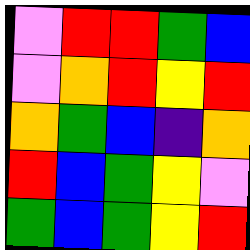[["violet", "red", "red", "green", "blue"], ["violet", "orange", "red", "yellow", "red"], ["orange", "green", "blue", "indigo", "orange"], ["red", "blue", "green", "yellow", "violet"], ["green", "blue", "green", "yellow", "red"]]